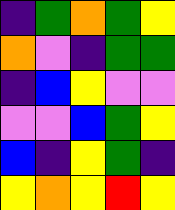[["indigo", "green", "orange", "green", "yellow"], ["orange", "violet", "indigo", "green", "green"], ["indigo", "blue", "yellow", "violet", "violet"], ["violet", "violet", "blue", "green", "yellow"], ["blue", "indigo", "yellow", "green", "indigo"], ["yellow", "orange", "yellow", "red", "yellow"]]